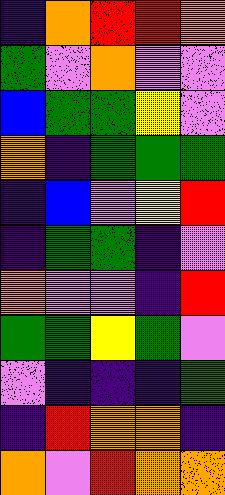[["indigo", "orange", "red", "red", "orange"], ["green", "violet", "orange", "violet", "violet"], ["blue", "green", "green", "yellow", "violet"], ["orange", "indigo", "green", "green", "green"], ["indigo", "blue", "violet", "yellow", "red"], ["indigo", "green", "green", "indigo", "violet"], ["orange", "violet", "violet", "indigo", "red"], ["green", "green", "yellow", "green", "violet"], ["violet", "indigo", "indigo", "indigo", "green"], ["indigo", "red", "orange", "orange", "indigo"], ["orange", "violet", "red", "orange", "orange"]]